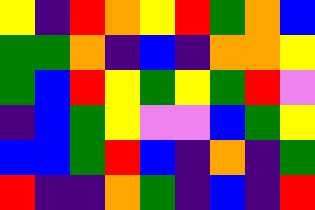[["yellow", "indigo", "red", "orange", "yellow", "red", "green", "orange", "blue"], ["green", "green", "orange", "indigo", "blue", "indigo", "orange", "orange", "yellow"], ["green", "blue", "red", "yellow", "green", "yellow", "green", "red", "violet"], ["indigo", "blue", "green", "yellow", "violet", "violet", "blue", "green", "yellow"], ["blue", "blue", "green", "red", "blue", "indigo", "orange", "indigo", "green"], ["red", "indigo", "indigo", "orange", "green", "indigo", "blue", "indigo", "red"]]